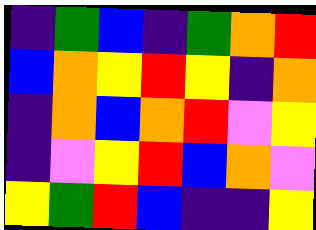[["indigo", "green", "blue", "indigo", "green", "orange", "red"], ["blue", "orange", "yellow", "red", "yellow", "indigo", "orange"], ["indigo", "orange", "blue", "orange", "red", "violet", "yellow"], ["indigo", "violet", "yellow", "red", "blue", "orange", "violet"], ["yellow", "green", "red", "blue", "indigo", "indigo", "yellow"]]